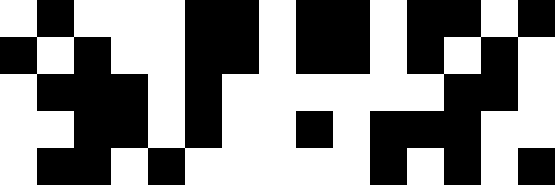[["white", "black", "white", "white", "white", "black", "black", "white", "black", "black", "white", "black", "black", "white", "black"], ["black", "white", "black", "white", "white", "black", "black", "white", "black", "black", "white", "black", "white", "black", "white"], ["white", "black", "black", "black", "white", "black", "white", "white", "white", "white", "white", "white", "black", "black", "white"], ["white", "white", "black", "black", "white", "black", "white", "white", "black", "white", "black", "black", "black", "white", "white"], ["white", "black", "black", "white", "black", "white", "white", "white", "white", "white", "black", "white", "black", "white", "black"]]